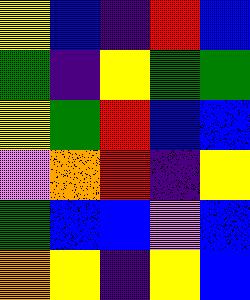[["yellow", "blue", "indigo", "red", "blue"], ["green", "indigo", "yellow", "green", "green"], ["yellow", "green", "red", "blue", "blue"], ["violet", "orange", "red", "indigo", "yellow"], ["green", "blue", "blue", "violet", "blue"], ["orange", "yellow", "indigo", "yellow", "blue"]]